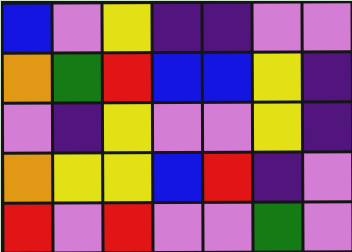[["blue", "violet", "yellow", "indigo", "indigo", "violet", "violet"], ["orange", "green", "red", "blue", "blue", "yellow", "indigo"], ["violet", "indigo", "yellow", "violet", "violet", "yellow", "indigo"], ["orange", "yellow", "yellow", "blue", "red", "indigo", "violet"], ["red", "violet", "red", "violet", "violet", "green", "violet"]]